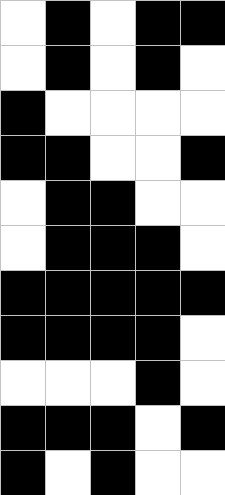[["white", "black", "white", "black", "black"], ["white", "black", "white", "black", "white"], ["black", "white", "white", "white", "white"], ["black", "black", "white", "white", "black"], ["white", "black", "black", "white", "white"], ["white", "black", "black", "black", "white"], ["black", "black", "black", "black", "black"], ["black", "black", "black", "black", "white"], ["white", "white", "white", "black", "white"], ["black", "black", "black", "white", "black"], ["black", "white", "black", "white", "white"]]